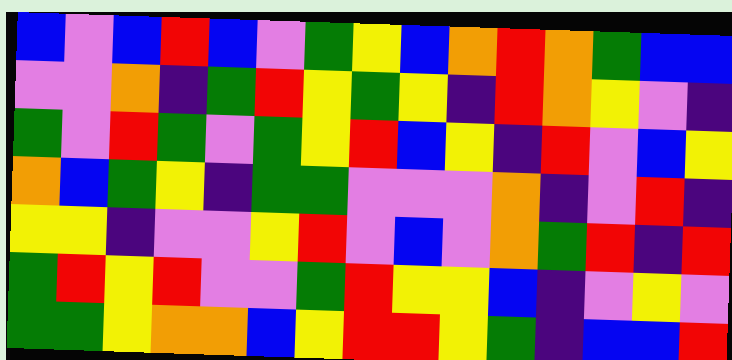[["blue", "violet", "blue", "red", "blue", "violet", "green", "yellow", "blue", "orange", "red", "orange", "green", "blue", "blue"], ["violet", "violet", "orange", "indigo", "green", "red", "yellow", "green", "yellow", "indigo", "red", "orange", "yellow", "violet", "indigo"], ["green", "violet", "red", "green", "violet", "green", "yellow", "red", "blue", "yellow", "indigo", "red", "violet", "blue", "yellow"], ["orange", "blue", "green", "yellow", "indigo", "green", "green", "violet", "violet", "violet", "orange", "indigo", "violet", "red", "indigo"], ["yellow", "yellow", "indigo", "violet", "violet", "yellow", "red", "violet", "blue", "violet", "orange", "green", "red", "indigo", "red"], ["green", "red", "yellow", "red", "violet", "violet", "green", "red", "yellow", "yellow", "blue", "indigo", "violet", "yellow", "violet"], ["green", "green", "yellow", "orange", "orange", "blue", "yellow", "red", "red", "yellow", "green", "indigo", "blue", "blue", "red"]]